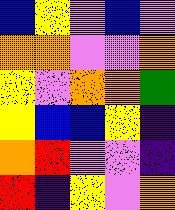[["blue", "yellow", "violet", "blue", "violet"], ["orange", "orange", "violet", "violet", "orange"], ["yellow", "violet", "orange", "orange", "green"], ["yellow", "blue", "blue", "yellow", "indigo"], ["orange", "red", "violet", "violet", "indigo"], ["red", "indigo", "yellow", "violet", "orange"]]